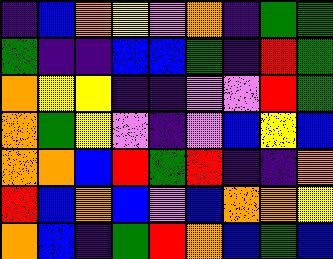[["indigo", "blue", "orange", "yellow", "violet", "orange", "indigo", "green", "green"], ["green", "indigo", "indigo", "blue", "blue", "green", "indigo", "red", "green"], ["orange", "yellow", "yellow", "indigo", "indigo", "violet", "violet", "red", "green"], ["orange", "green", "yellow", "violet", "indigo", "violet", "blue", "yellow", "blue"], ["orange", "orange", "blue", "red", "green", "red", "indigo", "indigo", "orange"], ["red", "blue", "orange", "blue", "violet", "blue", "orange", "orange", "yellow"], ["orange", "blue", "indigo", "green", "red", "orange", "blue", "green", "blue"]]